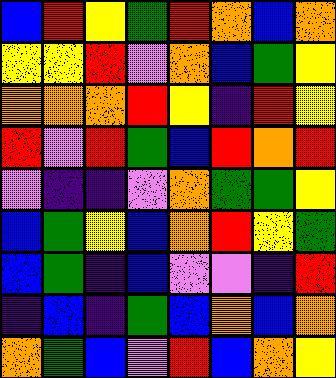[["blue", "red", "yellow", "green", "red", "orange", "blue", "orange"], ["yellow", "yellow", "red", "violet", "orange", "blue", "green", "yellow"], ["orange", "orange", "orange", "red", "yellow", "indigo", "red", "yellow"], ["red", "violet", "red", "green", "blue", "red", "orange", "red"], ["violet", "indigo", "indigo", "violet", "orange", "green", "green", "yellow"], ["blue", "green", "yellow", "blue", "orange", "red", "yellow", "green"], ["blue", "green", "indigo", "blue", "violet", "violet", "indigo", "red"], ["indigo", "blue", "indigo", "green", "blue", "orange", "blue", "orange"], ["orange", "green", "blue", "violet", "red", "blue", "orange", "yellow"]]